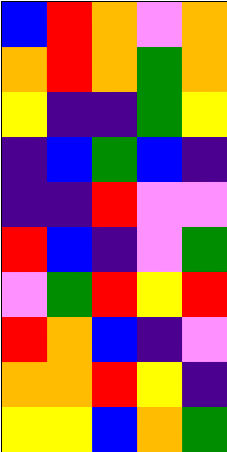[["blue", "red", "orange", "violet", "orange"], ["orange", "red", "orange", "green", "orange"], ["yellow", "indigo", "indigo", "green", "yellow"], ["indigo", "blue", "green", "blue", "indigo"], ["indigo", "indigo", "red", "violet", "violet"], ["red", "blue", "indigo", "violet", "green"], ["violet", "green", "red", "yellow", "red"], ["red", "orange", "blue", "indigo", "violet"], ["orange", "orange", "red", "yellow", "indigo"], ["yellow", "yellow", "blue", "orange", "green"]]